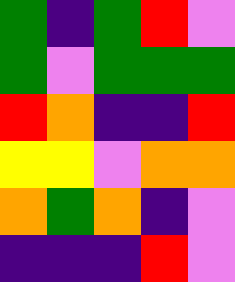[["green", "indigo", "green", "red", "violet"], ["green", "violet", "green", "green", "green"], ["red", "orange", "indigo", "indigo", "red"], ["yellow", "yellow", "violet", "orange", "orange"], ["orange", "green", "orange", "indigo", "violet"], ["indigo", "indigo", "indigo", "red", "violet"]]